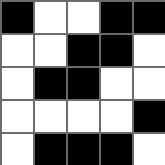[["black", "white", "white", "black", "black"], ["white", "white", "black", "black", "white"], ["white", "black", "black", "white", "white"], ["white", "white", "white", "white", "black"], ["white", "black", "black", "black", "white"]]